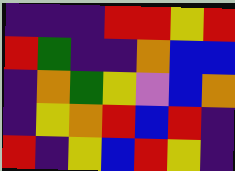[["indigo", "indigo", "indigo", "red", "red", "yellow", "red"], ["red", "green", "indigo", "indigo", "orange", "blue", "blue"], ["indigo", "orange", "green", "yellow", "violet", "blue", "orange"], ["indigo", "yellow", "orange", "red", "blue", "red", "indigo"], ["red", "indigo", "yellow", "blue", "red", "yellow", "indigo"]]